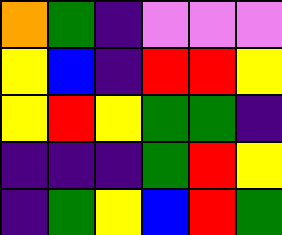[["orange", "green", "indigo", "violet", "violet", "violet"], ["yellow", "blue", "indigo", "red", "red", "yellow"], ["yellow", "red", "yellow", "green", "green", "indigo"], ["indigo", "indigo", "indigo", "green", "red", "yellow"], ["indigo", "green", "yellow", "blue", "red", "green"]]